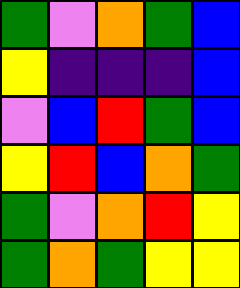[["green", "violet", "orange", "green", "blue"], ["yellow", "indigo", "indigo", "indigo", "blue"], ["violet", "blue", "red", "green", "blue"], ["yellow", "red", "blue", "orange", "green"], ["green", "violet", "orange", "red", "yellow"], ["green", "orange", "green", "yellow", "yellow"]]